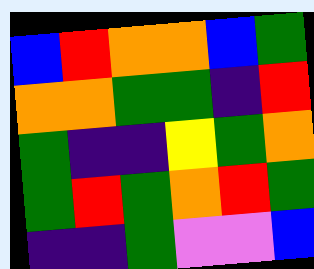[["blue", "red", "orange", "orange", "blue", "green"], ["orange", "orange", "green", "green", "indigo", "red"], ["green", "indigo", "indigo", "yellow", "green", "orange"], ["green", "red", "green", "orange", "red", "green"], ["indigo", "indigo", "green", "violet", "violet", "blue"]]